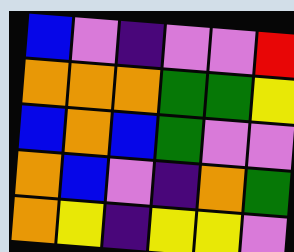[["blue", "violet", "indigo", "violet", "violet", "red"], ["orange", "orange", "orange", "green", "green", "yellow"], ["blue", "orange", "blue", "green", "violet", "violet"], ["orange", "blue", "violet", "indigo", "orange", "green"], ["orange", "yellow", "indigo", "yellow", "yellow", "violet"]]